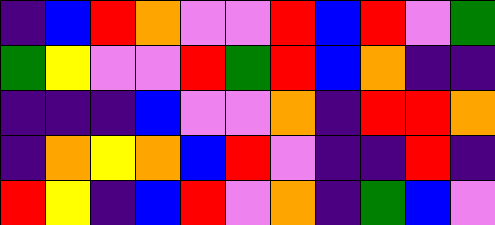[["indigo", "blue", "red", "orange", "violet", "violet", "red", "blue", "red", "violet", "green"], ["green", "yellow", "violet", "violet", "red", "green", "red", "blue", "orange", "indigo", "indigo"], ["indigo", "indigo", "indigo", "blue", "violet", "violet", "orange", "indigo", "red", "red", "orange"], ["indigo", "orange", "yellow", "orange", "blue", "red", "violet", "indigo", "indigo", "red", "indigo"], ["red", "yellow", "indigo", "blue", "red", "violet", "orange", "indigo", "green", "blue", "violet"]]